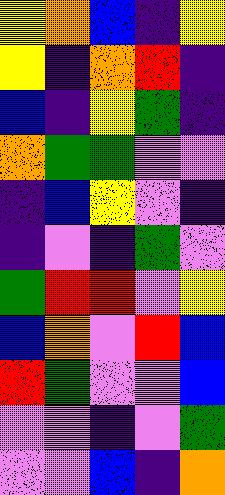[["yellow", "orange", "blue", "indigo", "yellow"], ["yellow", "indigo", "orange", "red", "indigo"], ["blue", "indigo", "yellow", "green", "indigo"], ["orange", "green", "green", "violet", "violet"], ["indigo", "blue", "yellow", "violet", "indigo"], ["indigo", "violet", "indigo", "green", "violet"], ["green", "red", "red", "violet", "yellow"], ["blue", "orange", "violet", "red", "blue"], ["red", "green", "violet", "violet", "blue"], ["violet", "violet", "indigo", "violet", "green"], ["violet", "violet", "blue", "indigo", "orange"]]